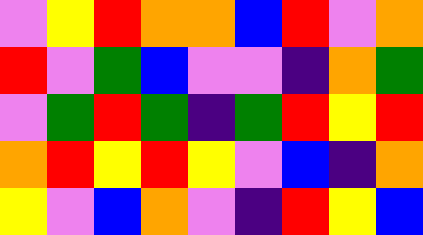[["violet", "yellow", "red", "orange", "orange", "blue", "red", "violet", "orange"], ["red", "violet", "green", "blue", "violet", "violet", "indigo", "orange", "green"], ["violet", "green", "red", "green", "indigo", "green", "red", "yellow", "red"], ["orange", "red", "yellow", "red", "yellow", "violet", "blue", "indigo", "orange"], ["yellow", "violet", "blue", "orange", "violet", "indigo", "red", "yellow", "blue"]]